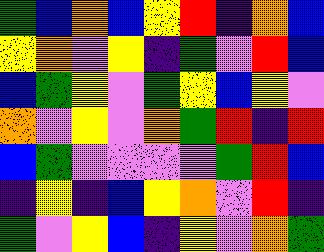[["green", "blue", "orange", "blue", "yellow", "red", "indigo", "orange", "blue"], ["yellow", "orange", "violet", "yellow", "indigo", "green", "violet", "red", "blue"], ["blue", "green", "yellow", "violet", "green", "yellow", "blue", "yellow", "violet"], ["orange", "violet", "yellow", "violet", "orange", "green", "red", "indigo", "red"], ["blue", "green", "violet", "violet", "violet", "violet", "green", "red", "blue"], ["indigo", "yellow", "indigo", "blue", "yellow", "orange", "violet", "red", "indigo"], ["green", "violet", "yellow", "blue", "indigo", "yellow", "violet", "orange", "green"]]